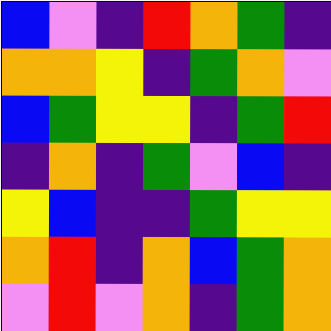[["blue", "violet", "indigo", "red", "orange", "green", "indigo"], ["orange", "orange", "yellow", "indigo", "green", "orange", "violet"], ["blue", "green", "yellow", "yellow", "indigo", "green", "red"], ["indigo", "orange", "indigo", "green", "violet", "blue", "indigo"], ["yellow", "blue", "indigo", "indigo", "green", "yellow", "yellow"], ["orange", "red", "indigo", "orange", "blue", "green", "orange"], ["violet", "red", "violet", "orange", "indigo", "green", "orange"]]